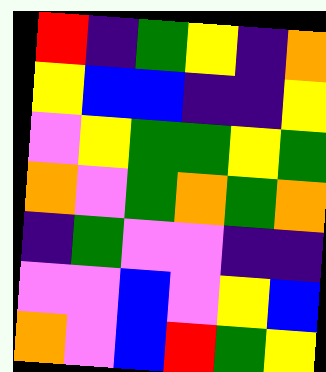[["red", "indigo", "green", "yellow", "indigo", "orange"], ["yellow", "blue", "blue", "indigo", "indigo", "yellow"], ["violet", "yellow", "green", "green", "yellow", "green"], ["orange", "violet", "green", "orange", "green", "orange"], ["indigo", "green", "violet", "violet", "indigo", "indigo"], ["violet", "violet", "blue", "violet", "yellow", "blue"], ["orange", "violet", "blue", "red", "green", "yellow"]]